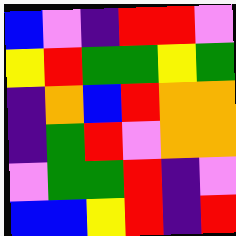[["blue", "violet", "indigo", "red", "red", "violet"], ["yellow", "red", "green", "green", "yellow", "green"], ["indigo", "orange", "blue", "red", "orange", "orange"], ["indigo", "green", "red", "violet", "orange", "orange"], ["violet", "green", "green", "red", "indigo", "violet"], ["blue", "blue", "yellow", "red", "indigo", "red"]]